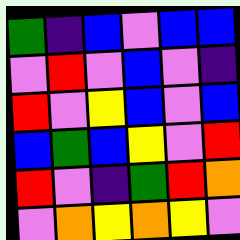[["green", "indigo", "blue", "violet", "blue", "blue"], ["violet", "red", "violet", "blue", "violet", "indigo"], ["red", "violet", "yellow", "blue", "violet", "blue"], ["blue", "green", "blue", "yellow", "violet", "red"], ["red", "violet", "indigo", "green", "red", "orange"], ["violet", "orange", "yellow", "orange", "yellow", "violet"]]